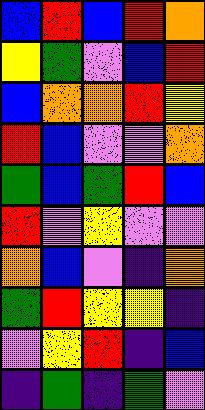[["blue", "red", "blue", "red", "orange"], ["yellow", "green", "violet", "blue", "red"], ["blue", "orange", "orange", "red", "yellow"], ["red", "blue", "violet", "violet", "orange"], ["green", "blue", "green", "red", "blue"], ["red", "violet", "yellow", "violet", "violet"], ["orange", "blue", "violet", "indigo", "orange"], ["green", "red", "yellow", "yellow", "indigo"], ["violet", "yellow", "red", "indigo", "blue"], ["indigo", "green", "indigo", "green", "violet"]]